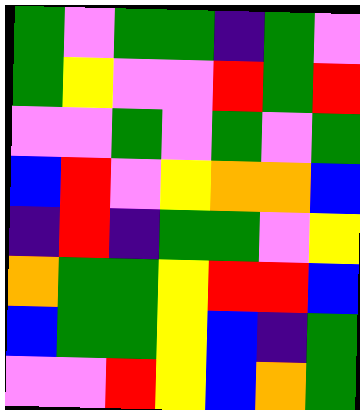[["green", "violet", "green", "green", "indigo", "green", "violet"], ["green", "yellow", "violet", "violet", "red", "green", "red"], ["violet", "violet", "green", "violet", "green", "violet", "green"], ["blue", "red", "violet", "yellow", "orange", "orange", "blue"], ["indigo", "red", "indigo", "green", "green", "violet", "yellow"], ["orange", "green", "green", "yellow", "red", "red", "blue"], ["blue", "green", "green", "yellow", "blue", "indigo", "green"], ["violet", "violet", "red", "yellow", "blue", "orange", "green"]]